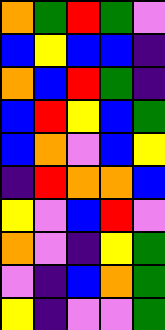[["orange", "green", "red", "green", "violet"], ["blue", "yellow", "blue", "blue", "indigo"], ["orange", "blue", "red", "green", "indigo"], ["blue", "red", "yellow", "blue", "green"], ["blue", "orange", "violet", "blue", "yellow"], ["indigo", "red", "orange", "orange", "blue"], ["yellow", "violet", "blue", "red", "violet"], ["orange", "violet", "indigo", "yellow", "green"], ["violet", "indigo", "blue", "orange", "green"], ["yellow", "indigo", "violet", "violet", "green"]]